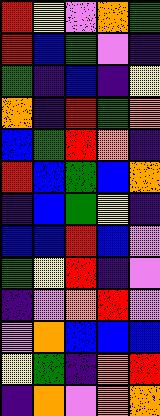[["red", "yellow", "violet", "orange", "green"], ["red", "blue", "green", "violet", "indigo"], ["green", "indigo", "blue", "indigo", "yellow"], ["orange", "indigo", "red", "green", "orange"], ["blue", "green", "red", "orange", "indigo"], ["red", "blue", "green", "blue", "orange"], ["indigo", "blue", "green", "yellow", "indigo"], ["blue", "blue", "red", "blue", "violet"], ["green", "yellow", "red", "indigo", "violet"], ["indigo", "violet", "orange", "red", "violet"], ["violet", "orange", "blue", "blue", "blue"], ["yellow", "green", "indigo", "orange", "red"], ["indigo", "orange", "violet", "orange", "orange"]]